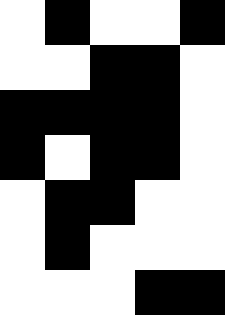[["white", "black", "white", "white", "black"], ["white", "white", "black", "black", "white"], ["black", "black", "black", "black", "white"], ["black", "white", "black", "black", "white"], ["white", "black", "black", "white", "white"], ["white", "black", "white", "white", "white"], ["white", "white", "white", "black", "black"]]